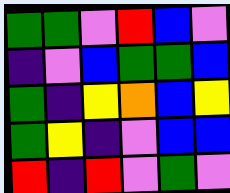[["green", "green", "violet", "red", "blue", "violet"], ["indigo", "violet", "blue", "green", "green", "blue"], ["green", "indigo", "yellow", "orange", "blue", "yellow"], ["green", "yellow", "indigo", "violet", "blue", "blue"], ["red", "indigo", "red", "violet", "green", "violet"]]